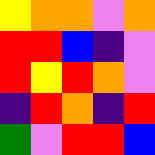[["yellow", "orange", "orange", "violet", "orange"], ["red", "red", "blue", "indigo", "violet"], ["red", "yellow", "red", "orange", "violet"], ["indigo", "red", "orange", "indigo", "red"], ["green", "violet", "red", "red", "blue"]]